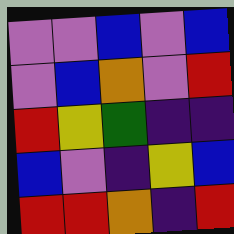[["violet", "violet", "blue", "violet", "blue"], ["violet", "blue", "orange", "violet", "red"], ["red", "yellow", "green", "indigo", "indigo"], ["blue", "violet", "indigo", "yellow", "blue"], ["red", "red", "orange", "indigo", "red"]]